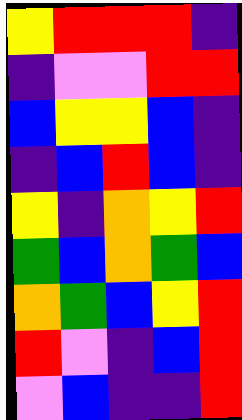[["yellow", "red", "red", "red", "indigo"], ["indigo", "violet", "violet", "red", "red"], ["blue", "yellow", "yellow", "blue", "indigo"], ["indigo", "blue", "red", "blue", "indigo"], ["yellow", "indigo", "orange", "yellow", "red"], ["green", "blue", "orange", "green", "blue"], ["orange", "green", "blue", "yellow", "red"], ["red", "violet", "indigo", "blue", "red"], ["violet", "blue", "indigo", "indigo", "red"]]